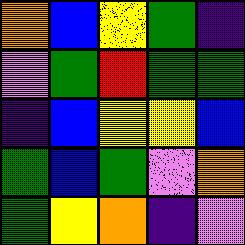[["orange", "blue", "yellow", "green", "indigo"], ["violet", "green", "red", "green", "green"], ["indigo", "blue", "yellow", "yellow", "blue"], ["green", "blue", "green", "violet", "orange"], ["green", "yellow", "orange", "indigo", "violet"]]